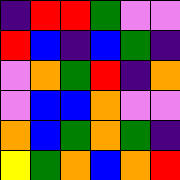[["indigo", "red", "red", "green", "violet", "violet"], ["red", "blue", "indigo", "blue", "green", "indigo"], ["violet", "orange", "green", "red", "indigo", "orange"], ["violet", "blue", "blue", "orange", "violet", "violet"], ["orange", "blue", "green", "orange", "green", "indigo"], ["yellow", "green", "orange", "blue", "orange", "red"]]